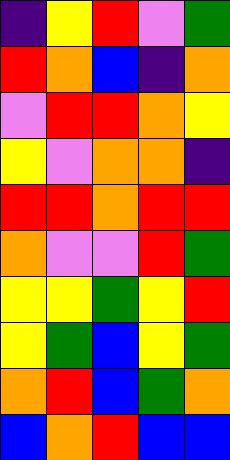[["indigo", "yellow", "red", "violet", "green"], ["red", "orange", "blue", "indigo", "orange"], ["violet", "red", "red", "orange", "yellow"], ["yellow", "violet", "orange", "orange", "indigo"], ["red", "red", "orange", "red", "red"], ["orange", "violet", "violet", "red", "green"], ["yellow", "yellow", "green", "yellow", "red"], ["yellow", "green", "blue", "yellow", "green"], ["orange", "red", "blue", "green", "orange"], ["blue", "orange", "red", "blue", "blue"]]